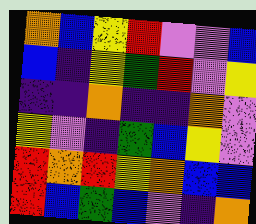[["orange", "blue", "yellow", "red", "violet", "violet", "blue"], ["blue", "indigo", "yellow", "green", "red", "violet", "yellow"], ["indigo", "indigo", "orange", "indigo", "indigo", "orange", "violet"], ["yellow", "violet", "indigo", "green", "blue", "yellow", "violet"], ["red", "orange", "red", "yellow", "orange", "blue", "blue"], ["red", "blue", "green", "blue", "violet", "indigo", "orange"]]